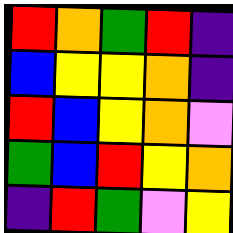[["red", "orange", "green", "red", "indigo"], ["blue", "yellow", "yellow", "orange", "indigo"], ["red", "blue", "yellow", "orange", "violet"], ["green", "blue", "red", "yellow", "orange"], ["indigo", "red", "green", "violet", "yellow"]]